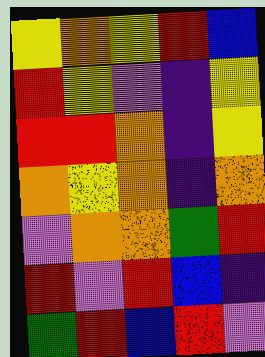[["yellow", "orange", "yellow", "red", "blue"], ["red", "yellow", "violet", "indigo", "yellow"], ["red", "red", "orange", "indigo", "yellow"], ["orange", "yellow", "orange", "indigo", "orange"], ["violet", "orange", "orange", "green", "red"], ["red", "violet", "red", "blue", "indigo"], ["green", "red", "blue", "red", "violet"]]